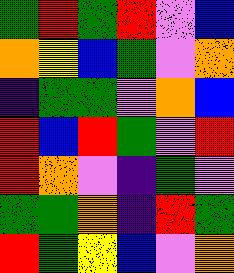[["green", "red", "green", "red", "violet", "blue"], ["orange", "yellow", "blue", "green", "violet", "orange"], ["indigo", "green", "green", "violet", "orange", "blue"], ["red", "blue", "red", "green", "violet", "red"], ["red", "orange", "violet", "indigo", "green", "violet"], ["green", "green", "orange", "indigo", "red", "green"], ["red", "green", "yellow", "blue", "violet", "orange"]]